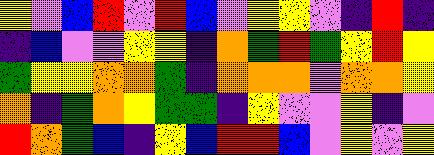[["yellow", "violet", "blue", "red", "violet", "red", "blue", "violet", "yellow", "yellow", "violet", "indigo", "red", "indigo"], ["indigo", "blue", "violet", "violet", "yellow", "yellow", "indigo", "orange", "green", "red", "green", "yellow", "red", "yellow"], ["green", "yellow", "yellow", "orange", "orange", "green", "indigo", "orange", "orange", "orange", "violet", "orange", "orange", "yellow"], ["orange", "indigo", "green", "orange", "yellow", "green", "green", "indigo", "yellow", "violet", "violet", "yellow", "indigo", "violet"], ["red", "orange", "green", "blue", "indigo", "yellow", "blue", "red", "red", "blue", "violet", "yellow", "violet", "yellow"]]